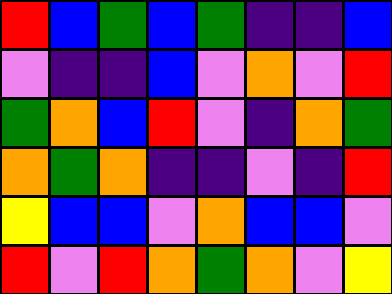[["red", "blue", "green", "blue", "green", "indigo", "indigo", "blue"], ["violet", "indigo", "indigo", "blue", "violet", "orange", "violet", "red"], ["green", "orange", "blue", "red", "violet", "indigo", "orange", "green"], ["orange", "green", "orange", "indigo", "indigo", "violet", "indigo", "red"], ["yellow", "blue", "blue", "violet", "orange", "blue", "blue", "violet"], ["red", "violet", "red", "orange", "green", "orange", "violet", "yellow"]]